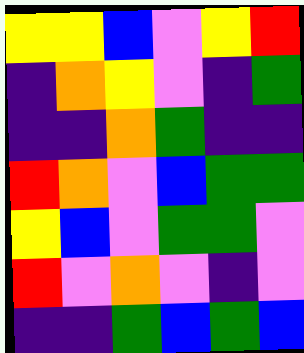[["yellow", "yellow", "blue", "violet", "yellow", "red"], ["indigo", "orange", "yellow", "violet", "indigo", "green"], ["indigo", "indigo", "orange", "green", "indigo", "indigo"], ["red", "orange", "violet", "blue", "green", "green"], ["yellow", "blue", "violet", "green", "green", "violet"], ["red", "violet", "orange", "violet", "indigo", "violet"], ["indigo", "indigo", "green", "blue", "green", "blue"]]